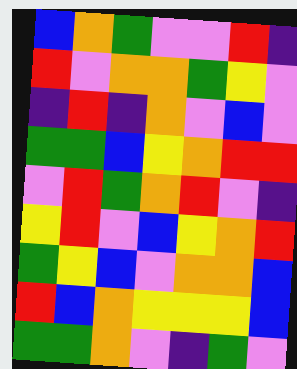[["blue", "orange", "green", "violet", "violet", "red", "indigo"], ["red", "violet", "orange", "orange", "green", "yellow", "violet"], ["indigo", "red", "indigo", "orange", "violet", "blue", "violet"], ["green", "green", "blue", "yellow", "orange", "red", "red"], ["violet", "red", "green", "orange", "red", "violet", "indigo"], ["yellow", "red", "violet", "blue", "yellow", "orange", "red"], ["green", "yellow", "blue", "violet", "orange", "orange", "blue"], ["red", "blue", "orange", "yellow", "yellow", "yellow", "blue"], ["green", "green", "orange", "violet", "indigo", "green", "violet"]]